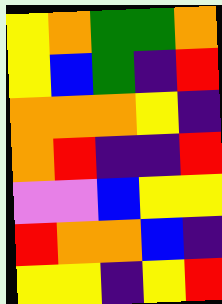[["yellow", "orange", "green", "green", "orange"], ["yellow", "blue", "green", "indigo", "red"], ["orange", "orange", "orange", "yellow", "indigo"], ["orange", "red", "indigo", "indigo", "red"], ["violet", "violet", "blue", "yellow", "yellow"], ["red", "orange", "orange", "blue", "indigo"], ["yellow", "yellow", "indigo", "yellow", "red"]]